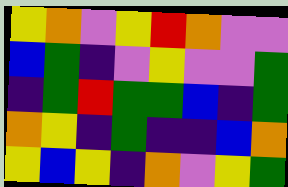[["yellow", "orange", "violet", "yellow", "red", "orange", "violet", "violet"], ["blue", "green", "indigo", "violet", "yellow", "violet", "violet", "green"], ["indigo", "green", "red", "green", "green", "blue", "indigo", "green"], ["orange", "yellow", "indigo", "green", "indigo", "indigo", "blue", "orange"], ["yellow", "blue", "yellow", "indigo", "orange", "violet", "yellow", "green"]]